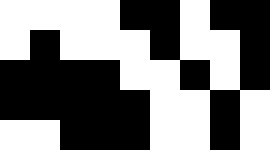[["white", "white", "white", "white", "black", "black", "white", "black", "black"], ["white", "black", "white", "white", "white", "black", "white", "white", "black"], ["black", "black", "black", "black", "white", "white", "black", "white", "black"], ["black", "black", "black", "black", "black", "white", "white", "black", "white"], ["white", "white", "black", "black", "black", "white", "white", "black", "white"]]